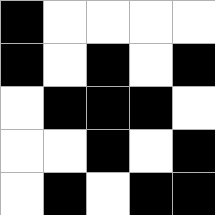[["black", "white", "white", "white", "white"], ["black", "white", "black", "white", "black"], ["white", "black", "black", "black", "white"], ["white", "white", "black", "white", "black"], ["white", "black", "white", "black", "black"]]